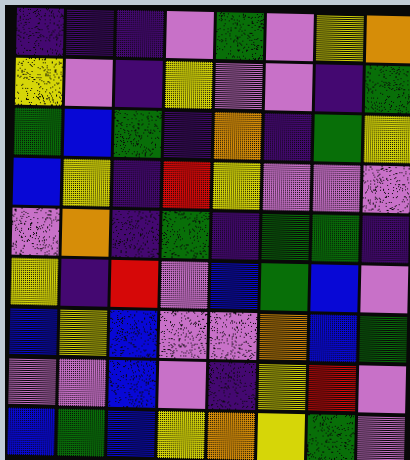[["indigo", "indigo", "indigo", "violet", "green", "violet", "yellow", "orange"], ["yellow", "violet", "indigo", "yellow", "violet", "violet", "indigo", "green"], ["green", "blue", "green", "indigo", "orange", "indigo", "green", "yellow"], ["blue", "yellow", "indigo", "red", "yellow", "violet", "violet", "violet"], ["violet", "orange", "indigo", "green", "indigo", "green", "green", "indigo"], ["yellow", "indigo", "red", "violet", "blue", "green", "blue", "violet"], ["blue", "yellow", "blue", "violet", "violet", "orange", "blue", "green"], ["violet", "violet", "blue", "violet", "indigo", "yellow", "red", "violet"], ["blue", "green", "blue", "yellow", "orange", "yellow", "green", "violet"]]